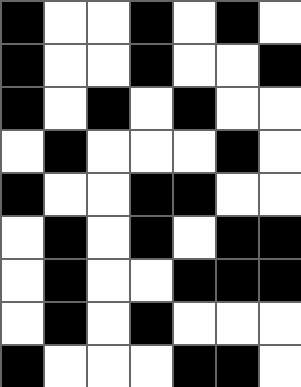[["black", "white", "white", "black", "white", "black", "white"], ["black", "white", "white", "black", "white", "white", "black"], ["black", "white", "black", "white", "black", "white", "white"], ["white", "black", "white", "white", "white", "black", "white"], ["black", "white", "white", "black", "black", "white", "white"], ["white", "black", "white", "black", "white", "black", "black"], ["white", "black", "white", "white", "black", "black", "black"], ["white", "black", "white", "black", "white", "white", "white"], ["black", "white", "white", "white", "black", "black", "white"]]